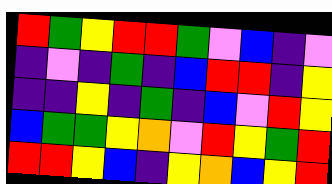[["red", "green", "yellow", "red", "red", "green", "violet", "blue", "indigo", "violet"], ["indigo", "violet", "indigo", "green", "indigo", "blue", "red", "red", "indigo", "yellow"], ["indigo", "indigo", "yellow", "indigo", "green", "indigo", "blue", "violet", "red", "yellow"], ["blue", "green", "green", "yellow", "orange", "violet", "red", "yellow", "green", "red"], ["red", "red", "yellow", "blue", "indigo", "yellow", "orange", "blue", "yellow", "red"]]